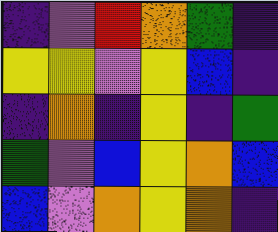[["indigo", "violet", "red", "orange", "green", "indigo"], ["yellow", "yellow", "violet", "yellow", "blue", "indigo"], ["indigo", "orange", "indigo", "yellow", "indigo", "green"], ["green", "violet", "blue", "yellow", "orange", "blue"], ["blue", "violet", "orange", "yellow", "orange", "indigo"]]